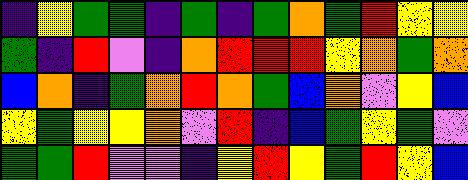[["indigo", "yellow", "green", "green", "indigo", "green", "indigo", "green", "orange", "green", "red", "yellow", "yellow"], ["green", "indigo", "red", "violet", "indigo", "orange", "red", "red", "red", "yellow", "orange", "green", "orange"], ["blue", "orange", "indigo", "green", "orange", "red", "orange", "green", "blue", "orange", "violet", "yellow", "blue"], ["yellow", "green", "yellow", "yellow", "orange", "violet", "red", "indigo", "blue", "green", "yellow", "green", "violet"], ["green", "green", "red", "violet", "violet", "indigo", "yellow", "red", "yellow", "green", "red", "yellow", "blue"]]